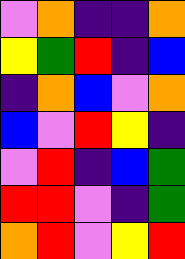[["violet", "orange", "indigo", "indigo", "orange"], ["yellow", "green", "red", "indigo", "blue"], ["indigo", "orange", "blue", "violet", "orange"], ["blue", "violet", "red", "yellow", "indigo"], ["violet", "red", "indigo", "blue", "green"], ["red", "red", "violet", "indigo", "green"], ["orange", "red", "violet", "yellow", "red"]]